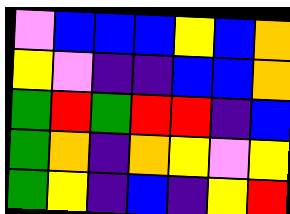[["violet", "blue", "blue", "blue", "yellow", "blue", "orange"], ["yellow", "violet", "indigo", "indigo", "blue", "blue", "orange"], ["green", "red", "green", "red", "red", "indigo", "blue"], ["green", "orange", "indigo", "orange", "yellow", "violet", "yellow"], ["green", "yellow", "indigo", "blue", "indigo", "yellow", "red"]]